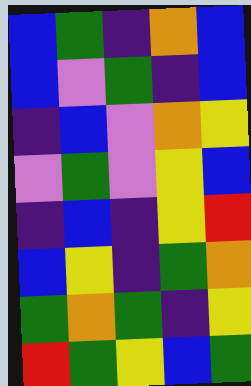[["blue", "green", "indigo", "orange", "blue"], ["blue", "violet", "green", "indigo", "blue"], ["indigo", "blue", "violet", "orange", "yellow"], ["violet", "green", "violet", "yellow", "blue"], ["indigo", "blue", "indigo", "yellow", "red"], ["blue", "yellow", "indigo", "green", "orange"], ["green", "orange", "green", "indigo", "yellow"], ["red", "green", "yellow", "blue", "green"]]